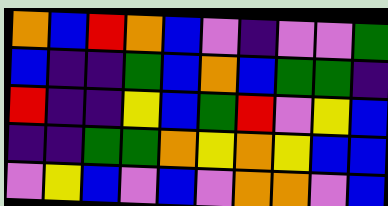[["orange", "blue", "red", "orange", "blue", "violet", "indigo", "violet", "violet", "green"], ["blue", "indigo", "indigo", "green", "blue", "orange", "blue", "green", "green", "indigo"], ["red", "indigo", "indigo", "yellow", "blue", "green", "red", "violet", "yellow", "blue"], ["indigo", "indigo", "green", "green", "orange", "yellow", "orange", "yellow", "blue", "blue"], ["violet", "yellow", "blue", "violet", "blue", "violet", "orange", "orange", "violet", "blue"]]